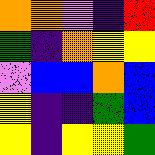[["orange", "orange", "violet", "indigo", "red"], ["green", "indigo", "orange", "yellow", "yellow"], ["violet", "blue", "blue", "orange", "blue"], ["yellow", "indigo", "indigo", "green", "blue"], ["yellow", "indigo", "yellow", "yellow", "green"]]